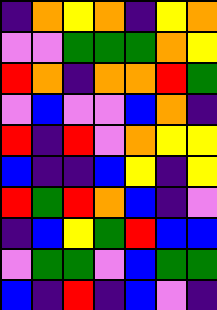[["indigo", "orange", "yellow", "orange", "indigo", "yellow", "orange"], ["violet", "violet", "green", "green", "green", "orange", "yellow"], ["red", "orange", "indigo", "orange", "orange", "red", "green"], ["violet", "blue", "violet", "violet", "blue", "orange", "indigo"], ["red", "indigo", "red", "violet", "orange", "yellow", "yellow"], ["blue", "indigo", "indigo", "blue", "yellow", "indigo", "yellow"], ["red", "green", "red", "orange", "blue", "indigo", "violet"], ["indigo", "blue", "yellow", "green", "red", "blue", "blue"], ["violet", "green", "green", "violet", "blue", "green", "green"], ["blue", "indigo", "red", "indigo", "blue", "violet", "indigo"]]